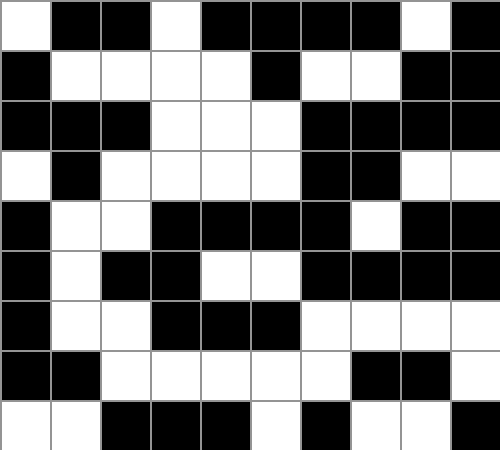[["white", "black", "black", "white", "black", "black", "black", "black", "white", "black"], ["black", "white", "white", "white", "white", "black", "white", "white", "black", "black"], ["black", "black", "black", "white", "white", "white", "black", "black", "black", "black"], ["white", "black", "white", "white", "white", "white", "black", "black", "white", "white"], ["black", "white", "white", "black", "black", "black", "black", "white", "black", "black"], ["black", "white", "black", "black", "white", "white", "black", "black", "black", "black"], ["black", "white", "white", "black", "black", "black", "white", "white", "white", "white"], ["black", "black", "white", "white", "white", "white", "white", "black", "black", "white"], ["white", "white", "black", "black", "black", "white", "black", "white", "white", "black"]]